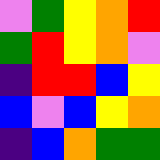[["violet", "green", "yellow", "orange", "red"], ["green", "red", "yellow", "orange", "violet"], ["indigo", "red", "red", "blue", "yellow"], ["blue", "violet", "blue", "yellow", "orange"], ["indigo", "blue", "orange", "green", "green"]]